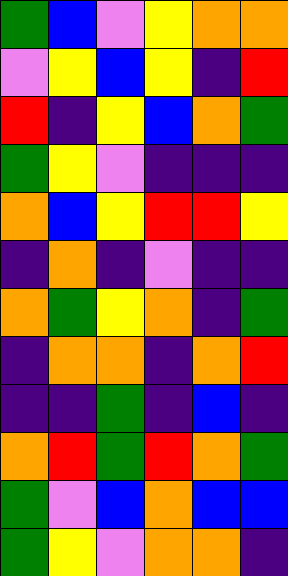[["green", "blue", "violet", "yellow", "orange", "orange"], ["violet", "yellow", "blue", "yellow", "indigo", "red"], ["red", "indigo", "yellow", "blue", "orange", "green"], ["green", "yellow", "violet", "indigo", "indigo", "indigo"], ["orange", "blue", "yellow", "red", "red", "yellow"], ["indigo", "orange", "indigo", "violet", "indigo", "indigo"], ["orange", "green", "yellow", "orange", "indigo", "green"], ["indigo", "orange", "orange", "indigo", "orange", "red"], ["indigo", "indigo", "green", "indigo", "blue", "indigo"], ["orange", "red", "green", "red", "orange", "green"], ["green", "violet", "blue", "orange", "blue", "blue"], ["green", "yellow", "violet", "orange", "orange", "indigo"]]